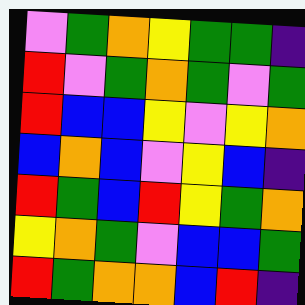[["violet", "green", "orange", "yellow", "green", "green", "indigo"], ["red", "violet", "green", "orange", "green", "violet", "green"], ["red", "blue", "blue", "yellow", "violet", "yellow", "orange"], ["blue", "orange", "blue", "violet", "yellow", "blue", "indigo"], ["red", "green", "blue", "red", "yellow", "green", "orange"], ["yellow", "orange", "green", "violet", "blue", "blue", "green"], ["red", "green", "orange", "orange", "blue", "red", "indigo"]]